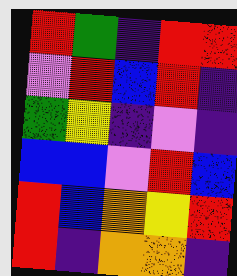[["red", "green", "indigo", "red", "red"], ["violet", "red", "blue", "red", "indigo"], ["green", "yellow", "indigo", "violet", "indigo"], ["blue", "blue", "violet", "red", "blue"], ["red", "blue", "orange", "yellow", "red"], ["red", "indigo", "orange", "orange", "indigo"]]